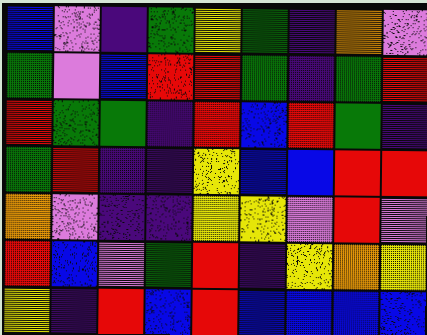[["blue", "violet", "indigo", "green", "yellow", "green", "indigo", "orange", "violet"], ["green", "violet", "blue", "red", "red", "green", "indigo", "green", "red"], ["red", "green", "green", "indigo", "red", "blue", "red", "green", "indigo"], ["green", "red", "indigo", "indigo", "yellow", "blue", "blue", "red", "red"], ["orange", "violet", "indigo", "indigo", "yellow", "yellow", "violet", "red", "violet"], ["red", "blue", "violet", "green", "red", "indigo", "yellow", "orange", "yellow"], ["yellow", "indigo", "red", "blue", "red", "blue", "blue", "blue", "blue"]]